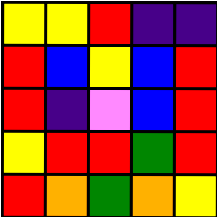[["yellow", "yellow", "red", "indigo", "indigo"], ["red", "blue", "yellow", "blue", "red"], ["red", "indigo", "violet", "blue", "red"], ["yellow", "red", "red", "green", "red"], ["red", "orange", "green", "orange", "yellow"]]